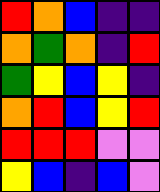[["red", "orange", "blue", "indigo", "indigo"], ["orange", "green", "orange", "indigo", "red"], ["green", "yellow", "blue", "yellow", "indigo"], ["orange", "red", "blue", "yellow", "red"], ["red", "red", "red", "violet", "violet"], ["yellow", "blue", "indigo", "blue", "violet"]]